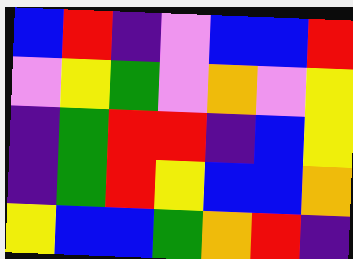[["blue", "red", "indigo", "violet", "blue", "blue", "red"], ["violet", "yellow", "green", "violet", "orange", "violet", "yellow"], ["indigo", "green", "red", "red", "indigo", "blue", "yellow"], ["indigo", "green", "red", "yellow", "blue", "blue", "orange"], ["yellow", "blue", "blue", "green", "orange", "red", "indigo"]]